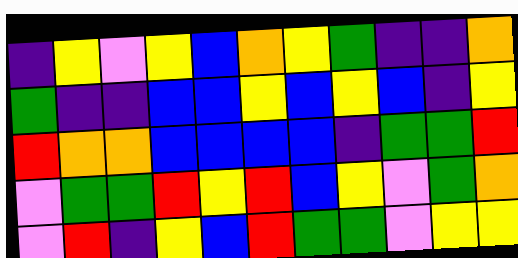[["indigo", "yellow", "violet", "yellow", "blue", "orange", "yellow", "green", "indigo", "indigo", "orange"], ["green", "indigo", "indigo", "blue", "blue", "yellow", "blue", "yellow", "blue", "indigo", "yellow"], ["red", "orange", "orange", "blue", "blue", "blue", "blue", "indigo", "green", "green", "red"], ["violet", "green", "green", "red", "yellow", "red", "blue", "yellow", "violet", "green", "orange"], ["violet", "red", "indigo", "yellow", "blue", "red", "green", "green", "violet", "yellow", "yellow"]]